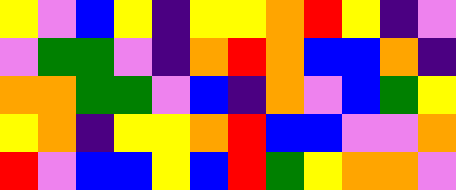[["yellow", "violet", "blue", "yellow", "indigo", "yellow", "yellow", "orange", "red", "yellow", "indigo", "violet"], ["violet", "green", "green", "violet", "indigo", "orange", "red", "orange", "blue", "blue", "orange", "indigo"], ["orange", "orange", "green", "green", "violet", "blue", "indigo", "orange", "violet", "blue", "green", "yellow"], ["yellow", "orange", "indigo", "yellow", "yellow", "orange", "red", "blue", "blue", "violet", "violet", "orange"], ["red", "violet", "blue", "blue", "yellow", "blue", "red", "green", "yellow", "orange", "orange", "violet"]]